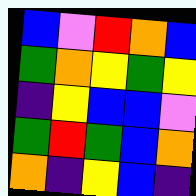[["blue", "violet", "red", "orange", "blue"], ["green", "orange", "yellow", "green", "yellow"], ["indigo", "yellow", "blue", "blue", "violet"], ["green", "red", "green", "blue", "orange"], ["orange", "indigo", "yellow", "blue", "indigo"]]